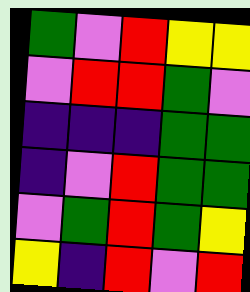[["green", "violet", "red", "yellow", "yellow"], ["violet", "red", "red", "green", "violet"], ["indigo", "indigo", "indigo", "green", "green"], ["indigo", "violet", "red", "green", "green"], ["violet", "green", "red", "green", "yellow"], ["yellow", "indigo", "red", "violet", "red"]]